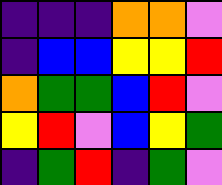[["indigo", "indigo", "indigo", "orange", "orange", "violet"], ["indigo", "blue", "blue", "yellow", "yellow", "red"], ["orange", "green", "green", "blue", "red", "violet"], ["yellow", "red", "violet", "blue", "yellow", "green"], ["indigo", "green", "red", "indigo", "green", "violet"]]